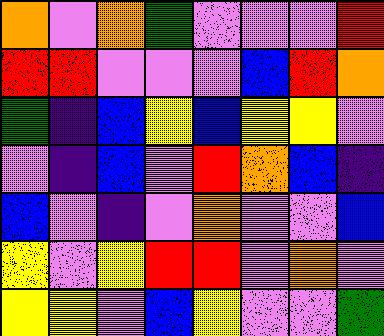[["orange", "violet", "orange", "green", "violet", "violet", "violet", "red"], ["red", "red", "violet", "violet", "violet", "blue", "red", "orange"], ["green", "indigo", "blue", "yellow", "blue", "yellow", "yellow", "violet"], ["violet", "indigo", "blue", "violet", "red", "orange", "blue", "indigo"], ["blue", "violet", "indigo", "violet", "orange", "violet", "violet", "blue"], ["yellow", "violet", "yellow", "red", "red", "violet", "orange", "violet"], ["yellow", "yellow", "violet", "blue", "yellow", "violet", "violet", "green"]]